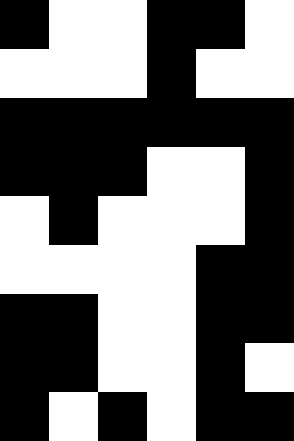[["black", "white", "white", "black", "black", "white"], ["white", "white", "white", "black", "white", "white"], ["black", "black", "black", "black", "black", "black"], ["black", "black", "black", "white", "white", "black"], ["white", "black", "white", "white", "white", "black"], ["white", "white", "white", "white", "black", "black"], ["black", "black", "white", "white", "black", "black"], ["black", "black", "white", "white", "black", "white"], ["black", "white", "black", "white", "black", "black"]]